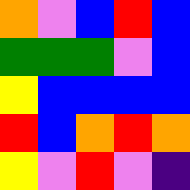[["orange", "violet", "blue", "red", "blue"], ["green", "green", "green", "violet", "blue"], ["yellow", "blue", "blue", "blue", "blue"], ["red", "blue", "orange", "red", "orange"], ["yellow", "violet", "red", "violet", "indigo"]]